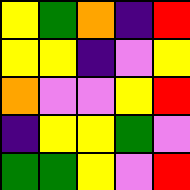[["yellow", "green", "orange", "indigo", "red"], ["yellow", "yellow", "indigo", "violet", "yellow"], ["orange", "violet", "violet", "yellow", "red"], ["indigo", "yellow", "yellow", "green", "violet"], ["green", "green", "yellow", "violet", "red"]]